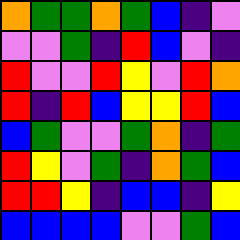[["orange", "green", "green", "orange", "green", "blue", "indigo", "violet"], ["violet", "violet", "green", "indigo", "red", "blue", "violet", "indigo"], ["red", "violet", "violet", "red", "yellow", "violet", "red", "orange"], ["red", "indigo", "red", "blue", "yellow", "yellow", "red", "blue"], ["blue", "green", "violet", "violet", "green", "orange", "indigo", "green"], ["red", "yellow", "violet", "green", "indigo", "orange", "green", "blue"], ["red", "red", "yellow", "indigo", "blue", "blue", "indigo", "yellow"], ["blue", "blue", "blue", "blue", "violet", "violet", "green", "blue"]]